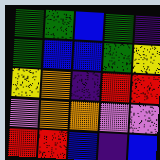[["green", "green", "blue", "green", "indigo"], ["green", "blue", "blue", "green", "yellow"], ["yellow", "orange", "indigo", "red", "red"], ["violet", "orange", "orange", "violet", "violet"], ["red", "red", "blue", "indigo", "blue"]]